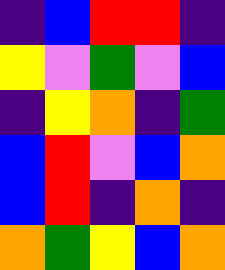[["indigo", "blue", "red", "red", "indigo"], ["yellow", "violet", "green", "violet", "blue"], ["indigo", "yellow", "orange", "indigo", "green"], ["blue", "red", "violet", "blue", "orange"], ["blue", "red", "indigo", "orange", "indigo"], ["orange", "green", "yellow", "blue", "orange"]]